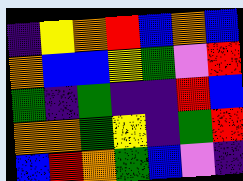[["indigo", "yellow", "orange", "red", "blue", "orange", "blue"], ["orange", "blue", "blue", "yellow", "green", "violet", "red"], ["green", "indigo", "green", "indigo", "indigo", "red", "blue"], ["orange", "orange", "green", "yellow", "indigo", "green", "red"], ["blue", "red", "orange", "green", "blue", "violet", "indigo"]]